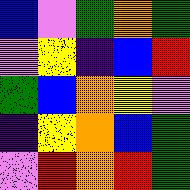[["blue", "violet", "green", "orange", "green"], ["violet", "yellow", "indigo", "blue", "red"], ["green", "blue", "orange", "yellow", "violet"], ["indigo", "yellow", "orange", "blue", "green"], ["violet", "red", "orange", "red", "green"]]